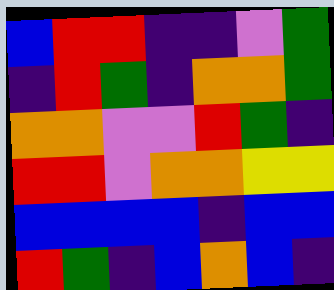[["blue", "red", "red", "indigo", "indigo", "violet", "green"], ["indigo", "red", "green", "indigo", "orange", "orange", "green"], ["orange", "orange", "violet", "violet", "red", "green", "indigo"], ["red", "red", "violet", "orange", "orange", "yellow", "yellow"], ["blue", "blue", "blue", "blue", "indigo", "blue", "blue"], ["red", "green", "indigo", "blue", "orange", "blue", "indigo"]]